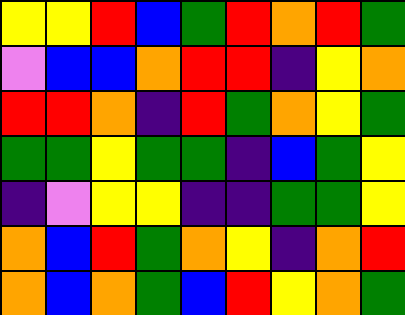[["yellow", "yellow", "red", "blue", "green", "red", "orange", "red", "green"], ["violet", "blue", "blue", "orange", "red", "red", "indigo", "yellow", "orange"], ["red", "red", "orange", "indigo", "red", "green", "orange", "yellow", "green"], ["green", "green", "yellow", "green", "green", "indigo", "blue", "green", "yellow"], ["indigo", "violet", "yellow", "yellow", "indigo", "indigo", "green", "green", "yellow"], ["orange", "blue", "red", "green", "orange", "yellow", "indigo", "orange", "red"], ["orange", "blue", "orange", "green", "blue", "red", "yellow", "orange", "green"]]